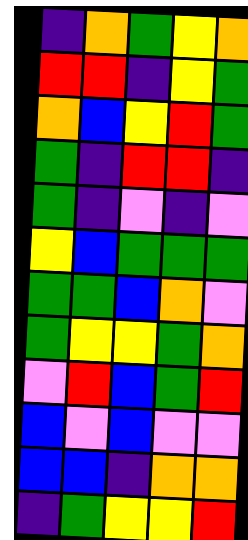[["indigo", "orange", "green", "yellow", "orange"], ["red", "red", "indigo", "yellow", "green"], ["orange", "blue", "yellow", "red", "green"], ["green", "indigo", "red", "red", "indigo"], ["green", "indigo", "violet", "indigo", "violet"], ["yellow", "blue", "green", "green", "green"], ["green", "green", "blue", "orange", "violet"], ["green", "yellow", "yellow", "green", "orange"], ["violet", "red", "blue", "green", "red"], ["blue", "violet", "blue", "violet", "violet"], ["blue", "blue", "indigo", "orange", "orange"], ["indigo", "green", "yellow", "yellow", "red"]]